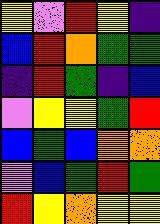[["yellow", "violet", "red", "yellow", "indigo"], ["blue", "red", "orange", "green", "green"], ["indigo", "red", "green", "indigo", "blue"], ["violet", "yellow", "yellow", "green", "red"], ["blue", "green", "blue", "orange", "orange"], ["violet", "blue", "green", "red", "green"], ["red", "yellow", "orange", "yellow", "yellow"]]